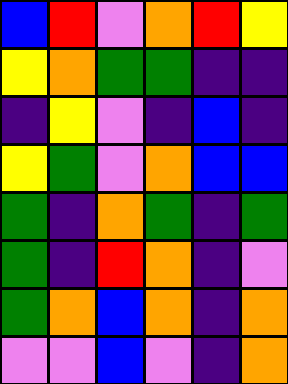[["blue", "red", "violet", "orange", "red", "yellow"], ["yellow", "orange", "green", "green", "indigo", "indigo"], ["indigo", "yellow", "violet", "indigo", "blue", "indigo"], ["yellow", "green", "violet", "orange", "blue", "blue"], ["green", "indigo", "orange", "green", "indigo", "green"], ["green", "indigo", "red", "orange", "indigo", "violet"], ["green", "orange", "blue", "orange", "indigo", "orange"], ["violet", "violet", "blue", "violet", "indigo", "orange"]]